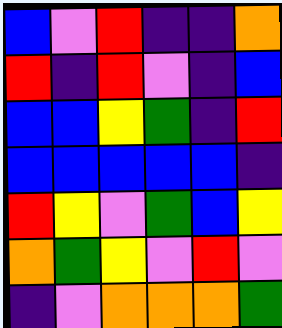[["blue", "violet", "red", "indigo", "indigo", "orange"], ["red", "indigo", "red", "violet", "indigo", "blue"], ["blue", "blue", "yellow", "green", "indigo", "red"], ["blue", "blue", "blue", "blue", "blue", "indigo"], ["red", "yellow", "violet", "green", "blue", "yellow"], ["orange", "green", "yellow", "violet", "red", "violet"], ["indigo", "violet", "orange", "orange", "orange", "green"]]